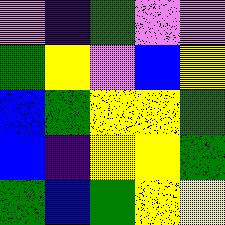[["violet", "indigo", "green", "violet", "violet"], ["green", "yellow", "violet", "blue", "yellow"], ["blue", "green", "yellow", "yellow", "green"], ["blue", "indigo", "yellow", "yellow", "green"], ["green", "blue", "green", "yellow", "yellow"]]